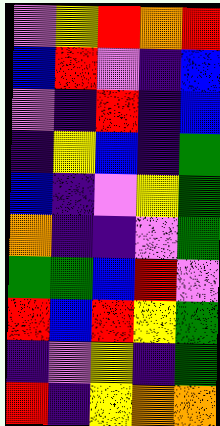[["violet", "yellow", "red", "orange", "red"], ["blue", "red", "violet", "indigo", "blue"], ["violet", "indigo", "red", "indigo", "blue"], ["indigo", "yellow", "blue", "indigo", "green"], ["blue", "indigo", "violet", "yellow", "green"], ["orange", "indigo", "indigo", "violet", "green"], ["green", "green", "blue", "red", "violet"], ["red", "blue", "red", "yellow", "green"], ["indigo", "violet", "yellow", "indigo", "green"], ["red", "indigo", "yellow", "orange", "orange"]]